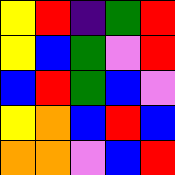[["yellow", "red", "indigo", "green", "red"], ["yellow", "blue", "green", "violet", "red"], ["blue", "red", "green", "blue", "violet"], ["yellow", "orange", "blue", "red", "blue"], ["orange", "orange", "violet", "blue", "red"]]